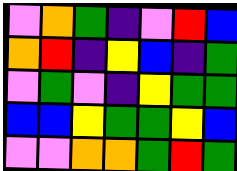[["violet", "orange", "green", "indigo", "violet", "red", "blue"], ["orange", "red", "indigo", "yellow", "blue", "indigo", "green"], ["violet", "green", "violet", "indigo", "yellow", "green", "green"], ["blue", "blue", "yellow", "green", "green", "yellow", "blue"], ["violet", "violet", "orange", "orange", "green", "red", "green"]]